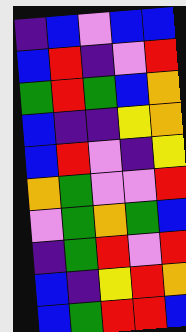[["indigo", "blue", "violet", "blue", "blue"], ["blue", "red", "indigo", "violet", "red"], ["green", "red", "green", "blue", "orange"], ["blue", "indigo", "indigo", "yellow", "orange"], ["blue", "red", "violet", "indigo", "yellow"], ["orange", "green", "violet", "violet", "red"], ["violet", "green", "orange", "green", "blue"], ["indigo", "green", "red", "violet", "red"], ["blue", "indigo", "yellow", "red", "orange"], ["blue", "green", "red", "red", "blue"]]